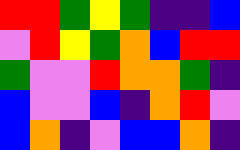[["red", "red", "green", "yellow", "green", "indigo", "indigo", "blue"], ["violet", "red", "yellow", "green", "orange", "blue", "red", "red"], ["green", "violet", "violet", "red", "orange", "orange", "green", "indigo"], ["blue", "violet", "violet", "blue", "indigo", "orange", "red", "violet"], ["blue", "orange", "indigo", "violet", "blue", "blue", "orange", "indigo"]]